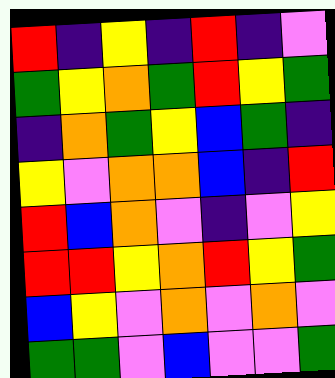[["red", "indigo", "yellow", "indigo", "red", "indigo", "violet"], ["green", "yellow", "orange", "green", "red", "yellow", "green"], ["indigo", "orange", "green", "yellow", "blue", "green", "indigo"], ["yellow", "violet", "orange", "orange", "blue", "indigo", "red"], ["red", "blue", "orange", "violet", "indigo", "violet", "yellow"], ["red", "red", "yellow", "orange", "red", "yellow", "green"], ["blue", "yellow", "violet", "orange", "violet", "orange", "violet"], ["green", "green", "violet", "blue", "violet", "violet", "green"]]